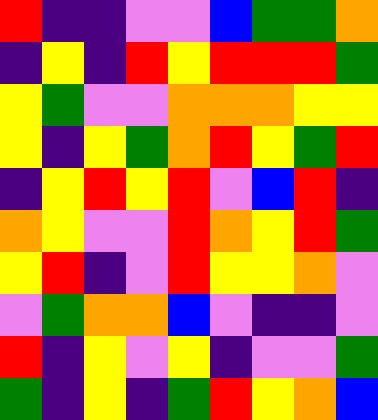[["red", "indigo", "indigo", "violet", "violet", "blue", "green", "green", "orange"], ["indigo", "yellow", "indigo", "red", "yellow", "red", "red", "red", "green"], ["yellow", "green", "violet", "violet", "orange", "orange", "orange", "yellow", "yellow"], ["yellow", "indigo", "yellow", "green", "orange", "red", "yellow", "green", "red"], ["indigo", "yellow", "red", "yellow", "red", "violet", "blue", "red", "indigo"], ["orange", "yellow", "violet", "violet", "red", "orange", "yellow", "red", "green"], ["yellow", "red", "indigo", "violet", "red", "yellow", "yellow", "orange", "violet"], ["violet", "green", "orange", "orange", "blue", "violet", "indigo", "indigo", "violet"], ["red", "indigo", "yellow", "violet", "yellow", "indigo", "violet", "violet", "green"], ["green", "indigo", "yellow", "indigo", "green", "red", "yellow", "orange", "blue"]]